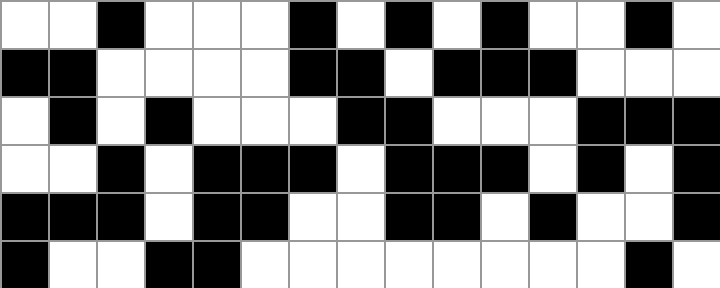[["white", "white", "black", "white", "white", "white", "black", "white", "black", "white", "black", "white", "white", "black", "white"], ["black", "black", "white", "white", "white", "white", "black", "black", "white", "black", "black", "black", "white", "white", "white"], ["white", "black", "white", "black", "white", "white", "white", "black", "black", "white", "white", "white", "black", "black", "black"], ["white", "white", "black", "white", "black", "black", "black", "white", "black", "black", "black", "white", "black", "white", "black"], ["black", "black", "black", "white", "black", "black", "white", "white", "black", "black", "white", "black", "white", "white", "black"], ["black", "white", "white", "black", "black", "white", "white", "white", "white", "white", "white", "white", "white", "black", "white"]]